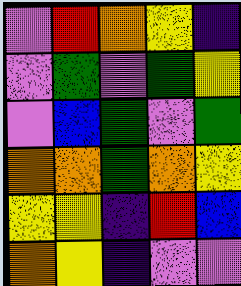[["violet", "red", "orange", "yellow", "indigo"], ["violet", "green", "violet", "green", "yellow"], ["violet", "blue", "green", "violet", "green"], ["orange", "orange", "green", "orange", "yellow"], ["yellow", "yellow", "indigo", "red", "blue"], ["orange", "yellow", "indigo", "violet", "violet"]]